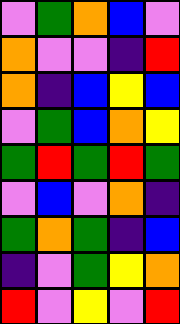[["violet", "green", "orange", "blue", "violet"], ["orange", "violet", "violet", "indigo", "red"], ["orange", "indigo", "blue", "yellow", "blue"], ["violet", "green", "blue", "orange", "yellow"], ["green", "red", "green", "red", "green"], ["violet", "blue", "violet", "orange", "indigo"], ["green", "orange", "green", "indigo", "blue"], ["indigo", "violet", "green", "yellow", "orange"], ["red", "violet", "yellow", "violet", "red"]]